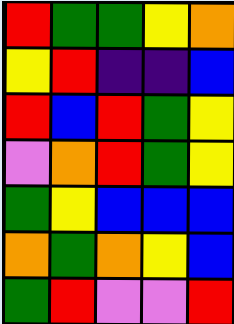[["red", "green", "green", "yellow", "orange"], ["yellow", "red", "indigo", "indigo", "blue"], ["red", "blue", "red", "green", "yellow"], ["violet", "orange", "red", "green", "yellow"], ["green", "yellow", "blue", "blue", "blue"], ["orange", "green", "orange", "yellow", "blue"], ["green", "red", "violet", "violet", "red"]]